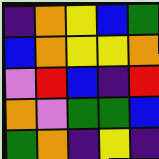[["indigo", "orange", "yellow", "blue", "green"], ["blue", "orange", "yellow", "yellow", "orange"], ["violet", "red", "blue", "indigo", "red"], ["orange", "violet", "green", "green", "blue"], ["green", "orange", "indigo", "yellow", "indigo"]]